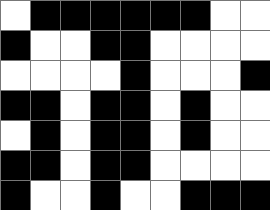[["white", "black", "black", "black", "black", "black", "black", "white", "white"], ["black", "white", "white", "black", "black", "white", "white", "white", "white"], ["white", "white", "white", "white", "black", "white", "white", "white", "black"], ["black", "black", "white", "black", "black", "white", "black", "white", "white"], ["white", "black", "white", "black", "black", "white", "black", "white", "white"], ["black", "black", "white", "black", "black", "white", "white", "white", "white"], ["black", "white", "white", "black", "white", "white", "black", "black", "black"]]